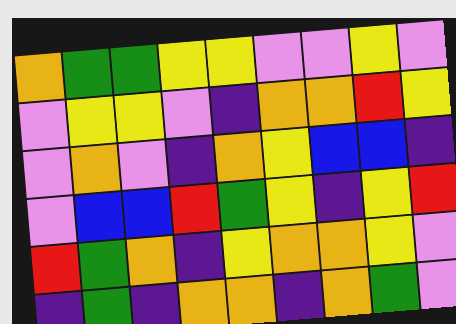[["orange", "green", "green", "yellow", "yellow", "violet", "violet", "yellow", "violet"], ["violet", "yellow", "yellow", "violet", "indigo", "orange", "orange", "red", "yellow"], ["violet", "orange", "violet", "indigo", "orange", "yellow", "blue", "blue", "indigo"], ["violet", "blue", "blue", "red", "green", "yellow", "indigo", "yellow", "red"], ["red", "green", "orange", "indigo", "yellow", "orange", "orange", "yellow", "violet"], ["indigo", "green", "indigo", "orange", "orange", "indigo", "orange", "green", "violet"]]